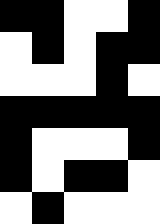[["black", "black", "white", "white", "black"], ["white", "black", "white", "black", "black"], ["white", "white", "white", "black", "white"], ["black", "black", "black", "black", "black"], ["black", "white", "white", "white", "black"], ["black", "white", "black", "black", "white"], ["white", "black", "white", "white", "white"]]